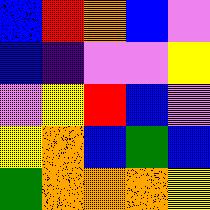[["blue", "red", "orange", "blue", "violet"], ["blue", "indigo", "violet", "violet", "yellow"], ["violet", "yellow", "red", "blue", "violet"], ["yellow", "orange", "blue", "green", "blue"], ["green", "orange", "orange", "orange", "yellow"]]